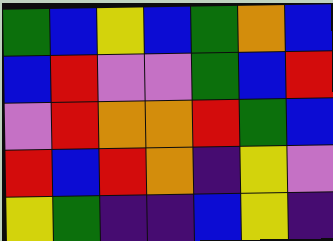[["green", "blue", "yellow", "blue", "green", "orange", "blue"], ["blue", "red", "violet", "violet", "green", "blue", "red"], ["violet", "red", "orange", "orange", "red", "green", "blue"], ["red", "blue", "red", "orange", "indigo", "yellow", "violet"], ["yellow", "green", "indigo", "indigo", "blue", "yellow", "indigo"]]